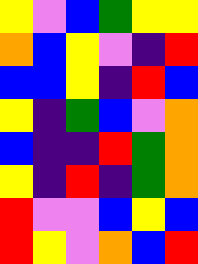[["yellow", "violet", "blue", "green", "yellow", "yellow"], ["orange", "blue", "yellow", "violet", "indigo", "red"], ["blue", "blue", "yellow", "indigo", "red", "blue"], ["yellow", "indigo", "green", "blue", "violet", "orange"], ["blue", "indigo", "indigo", "red", "green", "orange"], ["yellow", "indigo", "red", "indigo", "green", "orange"], ["red", "violet", "violet", "blue", "yellow", "blue"], ["red", "yellow", "violet", "orange", "blue", "red"]]